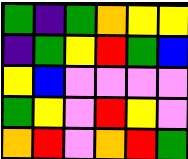[["green", "indigo", "green", "orange", "yellow", "yellow"], ["indigo", "green", "yellow", "red", "green", "blue"], ["yellow", "blue", "violet", "violet", "violet", "violet"], ["green", "yellow", "violet", "red", "yellow", "violet"], ["orange", "red", "violet", "orange", "red", "green"]]